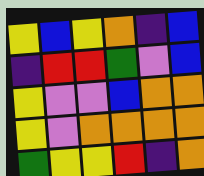[["yellow", "blue", "yellow", "orange", "indigo", "blue"], ["indigo", "red", "red", "green", "violet", "blue"], ["yellow", "violet", "violet", "blue", "orange", "orange"], ["yellow", "violet", "orange", "orange", "orange", "orange"], ["green", "yellow", "yellow", "red", "indigo", "orange"]]